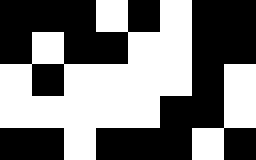[["black", "black", "black", "white", "black", "white", "black", "black"], ["black", "white", "black", "black", "white", "white", "black", "black"], ["white", "black", "white", "white", "white", "white", "black", "white"], ["white", "white", "white", "white", "white", "black", "black", "white"], ["black", "black", "white", "black", "black", "black", "white", "black"]]